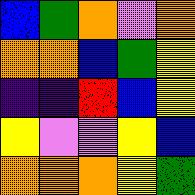[["blue", "green", "orange", "violet", "orange"], ["orange", "orange", "blue", "green", "yellow"], ["indigo", "indigo", "red", "blue", "yellow"], ["yellow", "violet", "violet", "yellow", "blue"], ["orange", "orange", "orange", "yellow", "green"]]